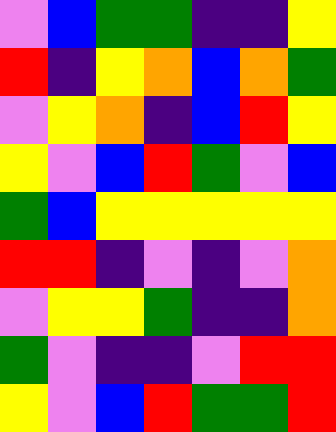[["violet", "blue", "green", "green", "indigo", "indigo", "yellow"], ["red", "indigo", "yellow", "orange", "blue", "orange", "green"], ["violet", "yellow", "orange", "indigo", "blue", "red", "yellow"], ["yellow", "violet", "blue", "red", "green", "violet", "blue"], ["green", "blue", "yellow", "yellow", "yellow", "yellow", "yellow"], ["red", "red", "indigo", "violet", "indigo", "violet", "orange"], ["violet", "yellow", "yellow", "green", "indigo", "indigo", "orange"], ["green", "violet", "indigo", "indigo", "violet", "red", "red"], ["yellow", "violet", "blue", "red", "green", "green", "red"]]